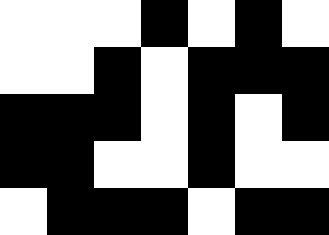[["white", "white", "white", "black", "white", "black", "white"], ["white", "white", "black", "white", "black", "black", "black"], ["black", "black", "black", "white", "black", "white", "black"], ["black", "black", "white", "white", "black", "white", "white"], ["white", "black", "black", "black", "white", "black", "black"]]